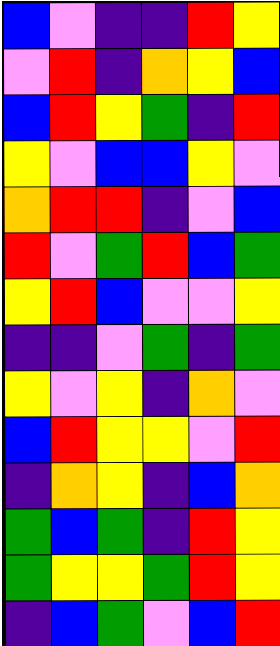[["blue", "violet", "indigo", "indigo", "red", "yellow"], ["violet", "red", "indigo", "orange", "yellow", "blue"], ["blue", "red", "yellow", "green", "indigo", "red"], ["yellow", "violet", "blue", "blue", "yellow", "violet"], ["orange", "red", "red", "indigo", "violet", "blue"], ["red", "violet", "green", "red", "blue", "green"], ["yellow", "red", "blue", "violet", "violet", "yellow"], ["indigo", "indigo", "violet", "green", "indigo", "green"], ["yellow", "violet", "yellow", "indigo", "orange", "violet"], ["blue", "red", "yellow", "yellow", "violet", "red"], ["indigo", "orange", "yellow", "indigo", "blue", "orange"], ["green", "blue", "green", "indigo", "red", "yellow"], ["green", "yellow", "yellow", "green", "red", "yellow"], ["indigo", "blue", "green", "violet", "blue", "red"]]